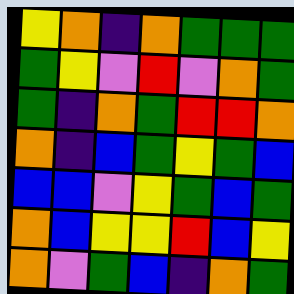[["yellow", "orange", "indigo", "orange", "green", "green", "green"], ["green", "yellow", "violet", "red", "violet", "orange", "green"], ["green", "indigo", "orange", "green", "red", "red", "orange"], ["orange", "indigo", "blue", "green", "yellow", "green", "blue"], ["blue", "blue", "violet", "yellow", "green", "blue", "green"], ["orange", "blue", "yellow", "yellow", "red", "blue", "yellow"], ["orange", "violet", "green", "blue", "indigo", "orange", "green"]]